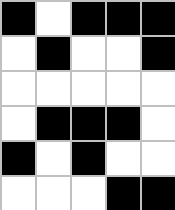[["black", "white", "black", "black", "black"], ["white", "black", "white", "white", "black"], ["white", "white", "white", "white", "white"], ["white", "black", "black", "black", "white"], ["black", "white", "black", "white", "white"], ["white", "white", "white", "black", "black"]]